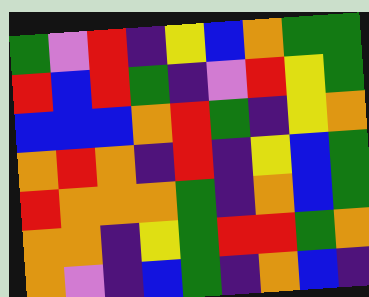[["green", "violet", "red", "indigo", "yellow", "blue", "orange", "green", "green"], ["red", "blue", "red", "green", "indigo", "violet", "red", "yellow", "green"], ["blue", "blue", "blue", "orange", "red", "green", "indigo", "yellow", "orange"], ["orange", "red", "orange", "indigo", "red", "indigo", "yellow", "blue", "green"], ["red", "orange", "orange", "orange", "green", "indigo", "orange", "blue", "green"], ["orange", "orange", "indigo", "yellow", "green", "red", "red", "green", "orange"], ["orange", "violet", "indigo", "blue", "green", "indigo", "orange", "blue", "indigo"]]